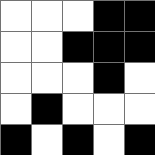[["white", "white", "white", "black", "black"], ["white", "white", "black", "black", "black"], ["white", "white", "white", "black", "white"], ["white", "black", "white", "white", "white"], ["black", "white", "black", "white", "black"]]